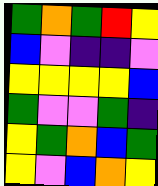[["green", "orange", "green", "red", "yellow"], ["blue", "violet", "indigo", "indigo", "violet"], ["yellow", "yellow", "yellow", "yellow", "blue"], ["green", "violet", "violet", "green", "indigo"], ["yellow", "green", "orange", "blue", "green"], ["yellow", "violet", "blue", "orange", "yellow"]]